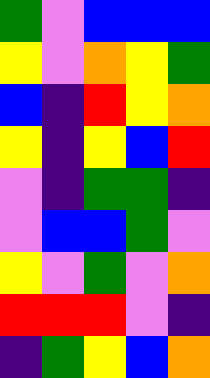[["green", "violet", "blue", "blue", "blue"], ["yellow", "violet", "orange", "yellow", "green"], ["blue", "indigo", "red", "yellow", "orange"], ["yellow", "indigo", "yellow", "blue", "red"], ["violet", "indigo", "green", "green", "indigo"], ["violet", "blue", "blue", "green", "violet"], ["yellow", "violet", "green", "violet", "orange"], ["red", "red", "red", "violet", "indigo"], ["indigo", "green", "yellow", "blue", "orange"]]